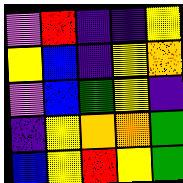[["violet", "red", "indigo", "indigo", "yellow"], ["yellow", "blue", "indigo", "yellow", "orange"], ["violet", "blue", "green", "yellow", "indigo"], ["indigo", "yellow", "orange", "orange", "green"], ["blue", "yellow", "red", "yellow", "green"]]